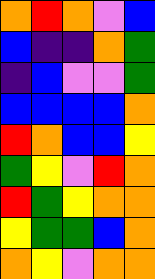[["orange", "red", "orange", "violet", "blue"], ["blue", "indigo", "indigo", "orange", "green"], ["indigo", "blue", "violet", "violet", "green"], ["blue", "blue", "blue", "blue", "orange"], ["red", "orange", "blue", "blue", "yellow"], ["green", "yellow", "violet", "red", "orange"], ["red", "green", "yellow", "orange", "orange"], ["yellow", "green", "green", "blue", "orange"], ["orange", "yellow", "violet", "orange", "orange"]]